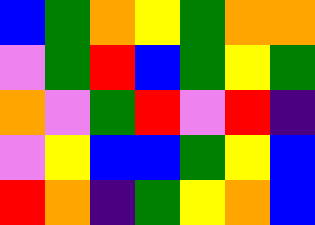[["blue", "green", "orange", "yellow", "green", "orange", "orange"], ["violet", "green", "red", "blue", "green", "yellow", "green"], ["orange", "violet", "green", "red", "violet", "red", "indigo"], ["violet", "yellow", "blue", "blue", "green", "yellow", "blue"], ["red", "orange", "indigo", "green", "yellow", "orange", "blue"]]